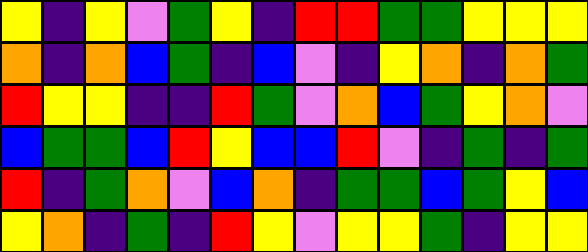[["yellow", "indigo", "yellow", "violet", "green", "yellow", "indigo", "red", "red", "green", "green", "yellow", "yellow", "yellow"], ["orange", "indigo", "orange", "blue", "green", "indigo", "blue", "violet", "indigo", "yellow", "orange", "indigo", "orange", "green"], ["red", "yellow", "yellow", "indigo", "indigo", "red", "green", "violet", "orange", "blue", "green", "yellow", "orange", "violet"], ["blue", "green", "green", "blue", "red", "yellow", "blue", "blue", "red", "violet", "indigo", "green", "indigo", "green"], ["red", "indigo", "green", "orange", "violet", "blue", "orange", "indigo", "green", "green", "blue", "green", "yellow", "blue"], ["yellow", "orange", "indigo", "green", "indigo", "red", "yellow", "violet", "yellow", "yellow", "green", "indigo", "yellow", "yellow"]]